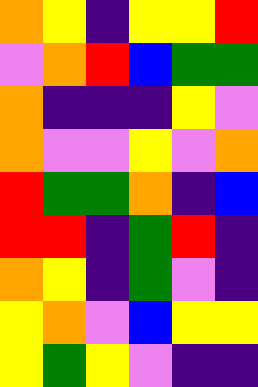[["orange", "yellow", "indigo", "yellow", "yellow", "red"], ["violet", "orange", "red", "blue", "green", "green"], ["orange", "indigo", "indigo", "indigo", "yellow", "violet"], ["orange", "violet", "violet", "yellow", "violet", "orange"], ["red", "green", "green", "orange", "indigo", "blue"], ["red", "red", "indigo", "green", "red", "indigo"], ["orange", "yellow", "indigo", "green", "violet", "indigo"], ["yellow", "orange", "violet", "blue", "yellow", "yellow"], ["yellow", "green", "yellow", "violet", "indigo", "indigo"]]